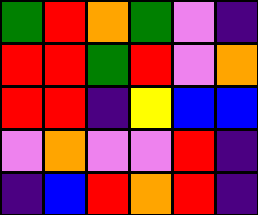[["green", "red", "orange", "green", "violet", "indigo"], ["red", "red", "green", "red", "violet", "orange"], ["red", "red", "indigo", "yellow", "blue", "blue"], ["violet", "orange", "violet", "violet", "red", "indigo"], ["indigo", "blue", "red", "orange", "red", "indigo"]]